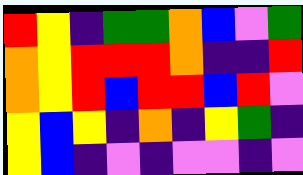[["red", "yellow", "indigo", "green", "green", "orange", "blue", "violet", "green"], ["orange", "yellow", "red", "red", "red", "orange", "indigo", "indigo", "red"], ["orange", "yellow", "red", "blue", "red", "red", "blue", "red", "violet"], ["yellow", "blue", "yellow", "indigo", "orange", "indigo", "yellow", "green", "indigo"], ["yellow", "blue", "indigo", "violet", "indigo", "violet", "violet", "indigo", "violet"]]